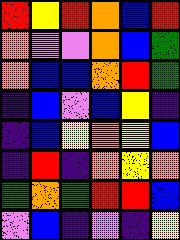[["red", "yellow", "red", "orange", "blue", "red"], ["orange", "violet", "violet", "orange", "blue", "green"], ["orange", "blue", "blue", "orange", "red", "green"], ["indigo", "blue", "violet", "blue", "yellow", "indigo"], ["indigo", "blue", "yellow", "orange", "yellow", "blue"], ["indigo", "red", "indigo", "orange", "yellow", "orange"], ["green", "orange", "green", "red", "red", "blue"], ["violet", "blue", "indigo", "violet", "indigo", "yellow"]]